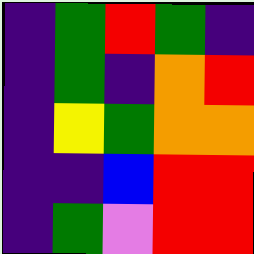[["indigo", "green", "red", "green", "indigo"], ["indigo", "green", "indigo", "orange", "red"], ["indigo", "yellow", "green", "orange", "orange"], ["indigo", "indigo", "blue", "red", "red"], ["indigo", "green", "violet", "red", "red"]]